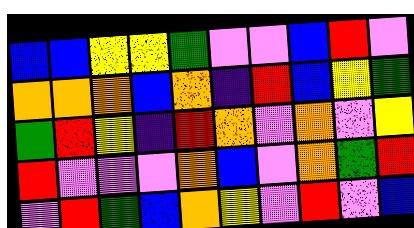[["blue", "blue", "yellow", "yellow", "green", "violet", "violet", "blue", "red", "violet"], ["orange", "orange", "orange", "blue", "orange", "indigo", "red", "blue", "yellow", "green"], ["green", "red", "yellow", "indigo", "red", "orange", "violet", "orange", "violet", "yellow"], ["red", "violet", "violet", "violet", "orange", "blue", "violet", "orange", "green", "red"], ["violet", "red", "green", "blue", "orange", "yellow", "violet", "red", "violet", "blue"]]